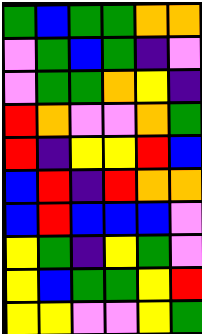[["green", "blue", "green", "green", "orange", "orange"], ["violet", "green", "blue", "green", "indigo", "violet"], ["violet", "green", "green", "orange", "yellow", "indigo"], ["red", "orange", "violet", "violet", "orange", "green"], ["red", "indigo", "yellow", "yellow", "red", "blue"], ["blue", "red", "indigo", "red", "orange", "orange"], ["blue", "red", "blue", "blue", "blue", "violet"], ["yellow", "green", "indigo", "yellow", "green", "violet"], ["yellow", "blue", "green", "green", "yellow", "red"], ["yellow", "yellow", "violet", "violet", "yellow", "green"]]